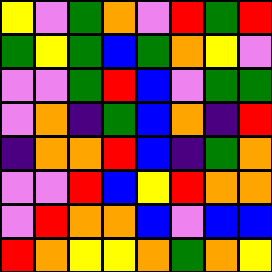[["yellow", "violet", "green", "orange", "violet", "red", "green", "red"], ["green", "yellow", "green", "blue", "green", "orange", "yellow", "violet"], ["violet", "violet", "green", "red", "blue", "violet", "green", "green"], ["violet", "orange", "indigo", "green", "blue", "orange", "indigo", "red"], ["indigo", "orange", "orange", "red", "blue", "indigo", "green", "orange"], ["violet", "violet", "red", "blue", "yellow", "red", "orange", "orange"], ["violet", "red", "orange", "orange", "blue", "violet", "blue", "blue"], ["red", "orange", "yellow", "yellow", "orange", "green", "orange", "yellow"]]